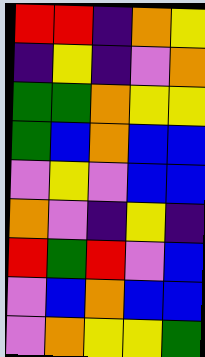[["red", "red", "indigo", "orange", "yellow"], ["indigo", "yellow", "indigo", "violet", "orange"], ["green", "green", "orange", "yellow", "yellow"], ["green", "blue", "orange", "blue", "blue"], ["violet", "yellow", "violet", "blue", "blue"], ["orange", "violet", "indigo", "yellow", "indigo"], ["red", "green", "red", "violet", "blue"], ["violet", "blue", "orange", "blue", "blue"], ["violet", "orange", "yellow", "yellow", "green"]]